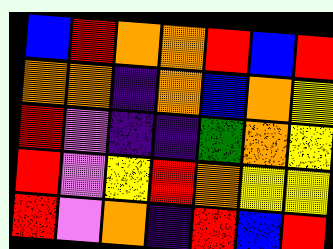[["blue", "red", "orange", "orange", "red", "blue", "red"], ["orange", "orange", "indigo", "orange", "blue", "orange", "yellow"], ["red", "violet", "indigo", "indigo", "green", "orange", "yellow"], ["red", "violet", "yellow", "red", "orange", "yellow", "yellow"], ["red", "violet", "orange", "indigo", "red", "blue", "red"]]